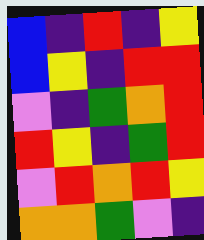[["blue", "indigo", "red", "indigo", "yellow"], ["blue", "yellow", "indigo", "red", "red"], ["violet", "indigo", "green", "orange", "red"], ["red", "yellow", "indigo", "green", "red"], ["violet", "red", "orange", "red", "yellow"], ["orange", "orange", "green", "violet", "indigo"]]